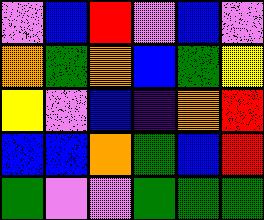[["violet", "blue", "red", "violet", "blue", "violet"], ["orange", "green", "orange", "blue", "green", "yellow"], ["yellow", "violet", "blue", "indigo", "orange", "red"], ["blue", "blue", "orange", "green", "blue", "red"], ["green", "violet", "violet", "green", "green", "green"]]